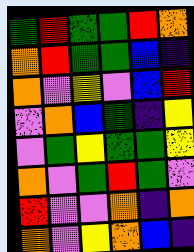[["green", "red", "green", "green", "red", "orange"], ["orange", "red", "green", "green", "blue", "indigo"], ["orange", "violet", "yellow", "violet", "blue", "red"], ["violet", "orange", "blue", "green", "indigo", "yellow"], ["violet", "green", "yellow", "green", "green", "yellow"], ["orange", "violet", "green", "red", "green", "violet"], ["red", "violet", "violet", "orange", "indigo", "orange"], ["orange", "violet", "yellow", "orange", "blue", "indigo"]]